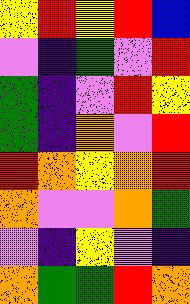[["yellow", "red", "yellow", "red", "blue"], ["violet", "indigo", "green", "violet", "red"], ["green", "indigo", "violet", "red", "yellow"], ["green", "indigo", "orange", "violet", "red"], ["red", "orange", "yellow", "orange", "red"], ["orange", "violet", "violet", "orange", "green"], ["violet", "indigo", "yellow", "violet", "indigo"], ["orange", "green", "green", "red", "orange"]]